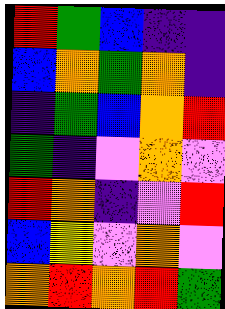[["red", "green", "blue", "indigo", "indigo"], ["blue", "orange", "green", "orange", "indigo"], ["indigo", "green", "blue", "orange", "red"], ["green", "indigo", "violet", "orange", "violet"], ["red", "orange", "indigo", "violet", "red"], ["blue", "yellow", "violet", "orange", "violet"], ["orange", "red", "orange", "red", "green"]]